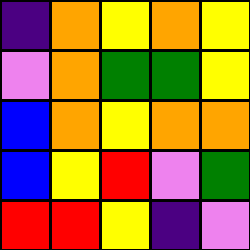[["indigo", "orange", "yellow", "orange", "yellow"], ["violet", "orange", "green", "green", "yellow"], ["blue", "orange", "yellow", "orange", "orange"], ["blue", "yellow", "red", "violet", "green"], ["red", "red", "yellow", "indigo", "violet"]]